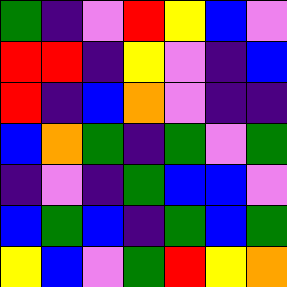[["green", "indigo", "violet", "red", "yellow", "blue", "violet"], ["red", "red", "indigo", "yellow", "violet", "indigo", "blue"], ["red", "indigo", "blue", "orange", "violet", "indigo", "indigo"], ["blue", "orange", "green", "indigo", "green", "violet", "green"], ["indigo", "violet", "indigo", "green", "blue", "blue", "violet"], ["blue", "green", "blue", "indigo", "green", "blue", "green"], ["yellow", "blue", "violet", "green", "red", "yellow", "orange"]]